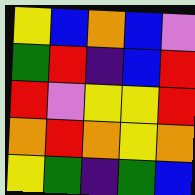[["yellow", "blue", "orange", "blue", "violet"], ["green", "red", "indigo", "blue", "red"], ["red", "violet", "yellow", "yellow", "red"], ["orange", "red", "orange", "yellow", "orange"], ["yellow", "green", "indigo", "green", "blue"]]